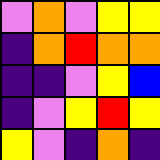[["violet", "orange", "violet", "yellow", "yellow"], ["indigo", "orange", "red", "orange", "orange"], ["indigo", "indigo", "violet", "yellow", "blue"], ["indigo", "violet", "yellow", "red", "yellow"], ["yellow", "violet", "indigo", "orange", "indigo"]]